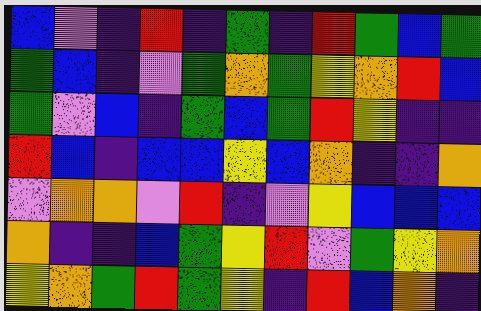[["blue", "violet", "indigo", "red", "indigo", "green", "indigo", "red", "green", "blue", "green"], ["green", "blue", "indigo", "violet", "green", "orange", "green", "yellow", "orange", "red", "blue"], ["green", "violet", "blue", "indigo", "green", "blue", "green", "red", "yellow", "indigo", "indigo"], ["red", "blue", "indigo", "blue", "blue", "yellow", "blue", "orange", "indigo", "indigo", "orange"], ["violet", "orange", "orange", "violet", "red", "indigo", "violet", "yellow", "blue", "blue", "blue"], ["orange", "indigo", "indigo", "blue", "green", "yellow", "red", "violet", "green", "yellow", "orange"], ["yellow", "orange", "green", "red", "green", "yellow", "indigo", "red", "blue", "orange", "indigo"]]